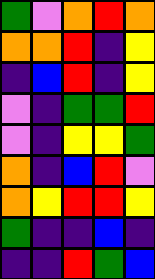[["green", "violet", "orange", "red", "orange"], ["orange", "orange", "red", "indigo", "yellow"], ["indigo", "blue", "red", "indigo", "yellow"], ["violet", "indigo", "green", "green", "red"], ["violet", "indigo", "yellow", "yellow", "green"], ["orange", "indigo", "blue", "red", "violet"], ["orange", "yellow", "red", "red", "yellow"], ["green", "indigo", "indigo", "blue", "indigo"], ["indigo", "indigo", "red", "green", "blue"]]